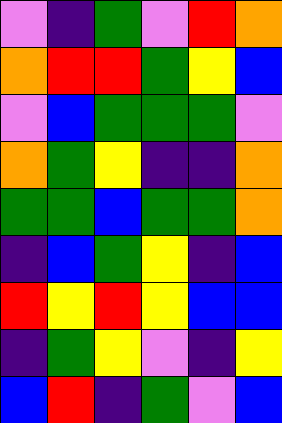[["violet", "indigo", "green", "violet", "red", "orange"], ["orange", "red", "red", "green", "yellow", "blue"], ["violet", "blue", "green", "green", "green", "violet"], ["orange", "green", "yellow", "indigo", "indigo", "orange"], ["green", "green", "blue", "green", "green", "orange"], ["indigo", "blue", "green", "yellow", "indigo", "blue"], ["red", "yellow", "red", "yellow", "blue", "blue"], ["indigo", "green", "yellow", "violet", "indigo", "yellow"], ["blue", "red", "indigo", "green", "violet", "blue"]]